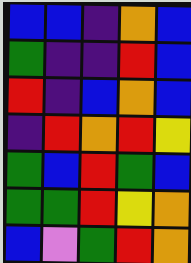[["blue", "blue", "indigo", "orange", "blue"], ["green", "indigo", "indigo", "red", "blue"], ["red", "indigo", "blue", "orange", "blue"], ["indigo", "red", "orange", "red", "yellow"], ["green", "blue", "red", "green", "blue"], ["green", "green", "red", "yellow", "orange"], ["blue", "violet", "green", "red", "orange"]]